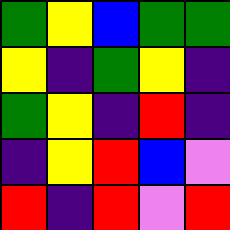[["green", "yellow", "blue", "green", "green"], ["yellow", "indigo", "green", "yellow", "indigo"], ["green", "yellow", "indigo", "red", "indigo"], ["indigo", "yellow", "red", "blue", "violet"], ["red", "indigo", "red", "violet", "red"]]